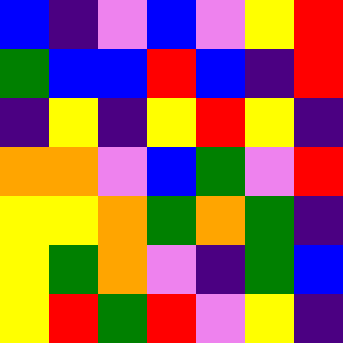[["blue", "indigo", "violet", "blue", "violet", "yellow", "red"], ["green", "blue", "blue", "red", "blue", "indigo", "red"], ["indigo", "yellow", "indigo", "yellow", "red", "yellow", "indigo"], ["orange", "orange", "violet", "blue", "green", "violet", "red"], ["yellow", "yellow", "orange", "green", "orange", "green", "indigo"], ["yellow", "green", "orange", "violet", "indigo", "green", "blue"], ["yellow", "red", "green", "red", "violet", "yellow", "indigo"]]